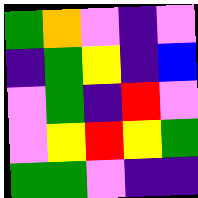[["green", "orange", "violet", "indigo", "violet"], ["indigo", "green", "yellow", "indigo", "blue"], ["violet", "green", "indigo", "red", "violet"], ["violet", "yellow", "red", "yellow", "green"], ["green", "green", "violet", "indigo", "indigo"]]